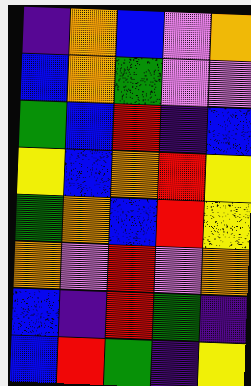[["indigo", "orange", "blue", "violet", "orange"], ["blue", "orange", "green", "violet", "violet"], ["green", "blue", "red", "indigo", "blue"], ["yellow", "blue", "orange", "red", "yellow"], ["green", "orange", "blue", "red", "yellow"], ["orange", "violet", "red", "violet", "orange"], ["blue", "indigo", "red", "green", "indigo"], ["blue", "red", "green", "indigo", "yellow"]]